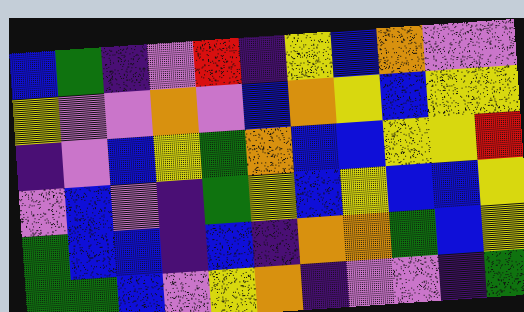[["blue", "green", "indigo", "violet", "red", "indigo", "yellow", "blue", "orange", "violet", "violet"], ["yellow", "violet", "violet", "orange", "violet", "blue", "orange", "yellow", "blue", "yellow", "yellow"], ["indigo", "violet", "blue", "yellow", "green", "orange", "blue", "blue", "yellow", "yellow", "red"], ["violet", "blue", "violet", "indigo", "green", "yellow", "blue", "yellow", "blue", "blue", "yellow"], ["green", "blue", "blue", "indigo", "blue", "indigo", "orange", "orange", "green", "blue", "yellow"], ["green", "green", "blue", "violet", "yellow", "orange", "indigo", "violet", "violet", "indigo", "green"]]